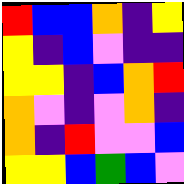[["red", "blue", "blue", "orange", "indigo", "yellow"], ["yellow", "indigo", "blue", "violet", "indigo", "indigo"], ["yellow", "yellow", "indigo", "blue", "orange", "red"], ["orange", "violet", "indigo", "violet", "orange", "indigo"], ["orange", "indigo", "red", "violet", "violet", "blue"], ["yellow", "yellow", "blue", "green", "blue", "violet"]]